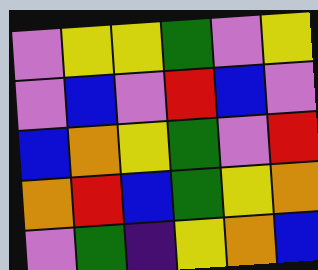[["violet", "yellow", "yellow", "green", "violet", "yellow"], ["violet", "blue", "violet", "red", "blue", "violet"], ["blue", "orange", "yellow", "green", "violet", "red"], ["orange", "red", "blue", "green", "yellow", "orange"], ["violet", "green", "indigo", "yellow", "orange", "blue"]]